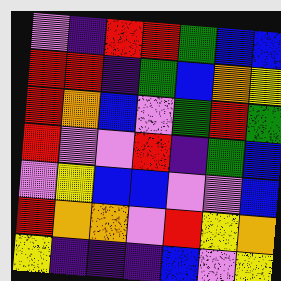[["violet", "indigo", "red", "red", "green", "blue", "blue"], ["red", "red", "indigo", "green", "blue", "orange", "yellow"], ["red", "orange", "blue", "violet", "green", "red", "green"], ["red", "violet", "violet", "red", "indigo", "green", "blue"], ["violet", "yellow", "blue", "blue", "violet", "violet", "blue"], ["red", "orange", "orange", "violet", "red", "yellow", "orange"], ["yellow", "indigo", "indigo", "indigo", "blue", "violet", "yellow"]]